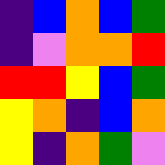[["indigo", "blue", "orange", "blue", "green"], ["indigo", "violet", "orange", "orange", "red"], ["red", "red", "yellow", "blue", "green"], ["yellow", "orange", "indigo", "blue", "orange"], ["yellow", "indigo", "orange", "green", "violet"]]